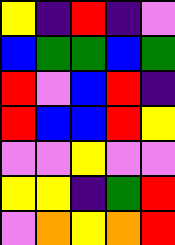[["yellow", "indigo", "red", "indigo", "violet"], ["blue", "green", "green", "blue", "green"], ["red", "violet", "blue", "red", "indigo"], ["red", "blue", "blue", "red", "yellow"], ["violet", "violet", "yellow", "violet", "violet"], ["yellow", "yellow", "indigo", "green", "red"], ["violet", "orange", "yellow", "orange", "red"]]